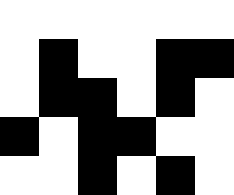[["white", "white", "white", "white", "white", "white"], ["white", "black", "white", "white", "black", "black"], ["white", "black", "black", "white", "black", "white"], ["black", "white", "black", "black", "white", "white"], ["white", "white", "black", "white", "black", "white"]]